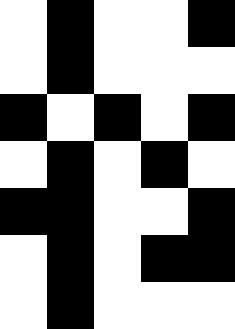[["white", "black", "white", "white", "black"], ["white", "black", "white", "white", "white"], ["black", "white", "black", "white", "black"], ["white", "black", "white", "black", "white"], ["black", "black", "white", "white", "black"], ["white", "black", "white", "black", "black"], ["white", "black", "white", "white", "white"]]